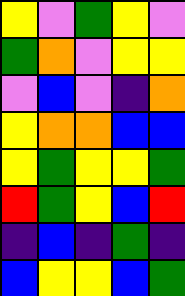[["yellow", "violet", "green", "yellow", "violet"], ["green", "orange", "violet", "yellow", "yellow"], ["violet", "blue", "violet", "indigo", "orange"], ["yellow", "orange", "orange", "blue", "blue"], ["yellow", "green", "yellow", "yellow", "green"], ["red", "green", "yellow", "blue", "red"], ["indigo", "blue", "indigo", "green", "indigo"], ["blue", "yellow", "yellow", "blue", "green"]]